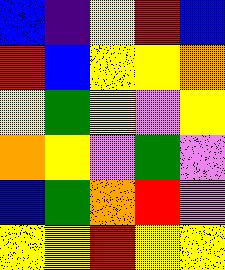[["blue", "indigo", "yellow", "red", "blue"], ["red", "blue", "yellow", "yellow", "orange"], ["yellow", "green", "yellow", "violet", "yellow"], ["orange", "yellow", "violet", "green", "violet"], ["blue", "green", "orange", "red", "violet"], ["yellow", "yellow", "red", "yellow", "yellow"]]